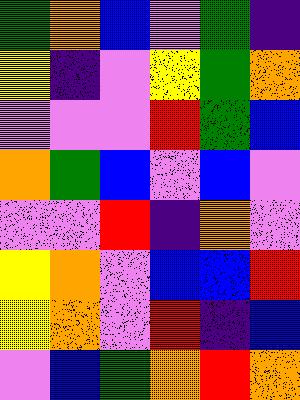[["green", "orange", "blue", "violet", "green", "indigo"], ["yellow", "indigo", "violet", "yellow", "green", "orange"], ["violet", "violet", "violet", "red", "green", "blue"], ["orange", "green", "blue", "violet", "blue", "violet"], ["violet", "violet", "red", "indigo", "orange", "violet"], ["yellow", "orange", "violet", "blue", "blue", "red"], ["yellow", "orange", "violet", "red", "indigo", "blue"], ["violet", "blue", "green", "orange", "red", "orange"]]